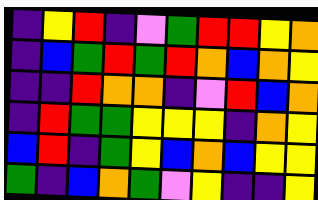[["indigo", "yellow", "red", "indigo", "violet", "green", "red", "red", "yellow", "orange"], ["indigo", "blue", "green", "red", "green", "red", "orange", "blue", "orange", "yellow"], ["indigo", "indigo", "red", "orange", "orange", "indigo", "violet", "red", "blue", "orange"], ["indigo", "red", "green", "green", "yellow", "yellow", "yellow", "indigo", "orange", "yellow"], ["blue", "red", "indigo", "green", "yellow", "blue", "orange", "blue", "yellow", "yellow"], ["green", "indigo", "blue", "orange", "green", "violet", "yellow", "indigo", "indigo", "yellow"]]